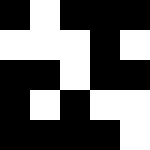[["black", "white", "black", "black", "black"], ["white", "white", "white", "black", "white"], ["black", "black", "white", "black", "black"], ["black", "white", "black", "white", "white"], ["black", "black", "black", "black", "white"]]